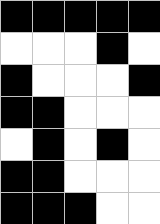[["black", "black", "black", "black", "black"], ["white", "white", "white", "black", "white"], ["black", "white", "white", "white", "black"], ["black", "black", "white", "white", "white"], ["white", "black", "white", "black", "white"], ["black", "black", "white", "white", "white"], ["black", "black", "black", "white", "white"]]